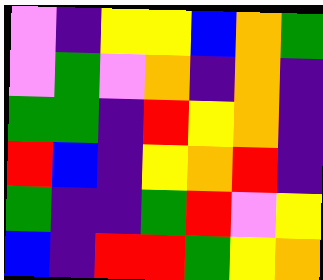[["violet", "indigo", "yellow", "yellow", "blue", "orange", "green"], ["violet", "green", "violet", "orange", "indigo", "orange", "indigo"], ["green", "green", "indigo", "red", "yellow", "orange", "indigo"], ["red", "blue", "indigo", "yellow", "orange", "red", "indigo"], ["green", "indigo", "indigo", "green", "red", "violet", "yellow"], ["blue", "indigo", "red", "red", "green", "yellow", "orange"]]